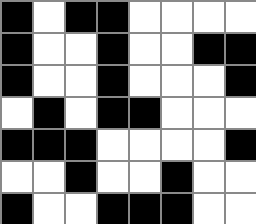[["black", "white", "black", "black", "white", "white", "white", "white"], ["black", "white", "white", "black", "white", "white", "black", "black"], ["black", "white", "white", "black", "white", "white", "white", "black"], ["white", "black", "white", "black", "black", "white", "white", "white"], ["black", "black", "black", "white", "white", "white", "white", "black"], ["white", "white", "black", "white", "white", "black", "white", "white"], ["black", "white", "white", "black", "black", "black", "white", "white"]]